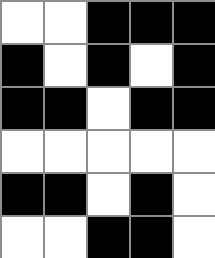[["white", "white", "black", "black", "black"], ["black", "white", "black", "white", "black"], ["black", "black", "white", "black", "black"], ["white", "white", "white", "white", "white"], ["black", "black", "white", "black", "white"], ["white", "white", "black", "black", "white"]]